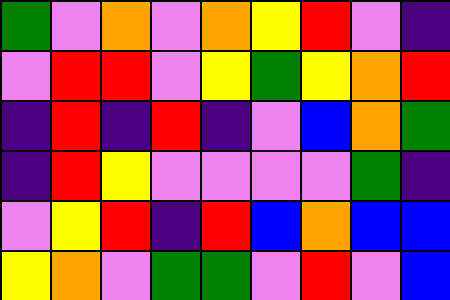[["green", "violet", "orange", "violet", "orange", "yellow", "red", "violet", "indigo"], ["violet", "red", "red", "violet", "yellow", "green", "yellow", "orange", "red"], ["indigo", "red", "indigo", "red", "indigo", "violet", "blue", "orange", "green"], ["indigo", "red", "yellow", "violet", "violet", "violet", "violet", "green", "indigo"], ["violet", "yellow", "red", "indigo", "red", "blue", "orange", "blue", "blue"], ["yellow", "orange", "violet", "green", "green", "violet", "red", "violet", "blue"]]